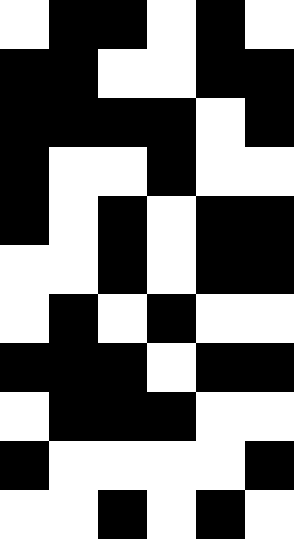[["white", "black", "black", "white", "black", "white"], ["black", "black", "white", "white", "black", "black"], ["black", "black", "black", "black", "white", "black"], ["black", "white", "white", "black", "white", "white"], ["black", "white", "black", "white", "black", "black"], ["white", "white", "black", "white", "black", "black"], ["white", "black", "white", "black", "white", "white"], ["black", "black", "black", "white", "black", "black"], ["white", "black", "black", "black", "white", "white"], ["black", "white", "white", "white", "white", "black"], ["white", "white", "black", "white", "black", "white"]]